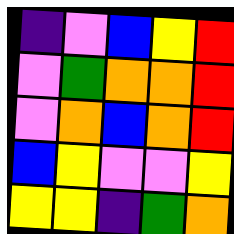[["indigo", "violet", "blue", "yellow", "red"], ["violet", "green", "orange", "orange", "red"], ["violet", "orange", "blue", "orange", "red"], ["blue", "yellow", "violet", "violet", "yellow"], ["yellow", "yellow", "indigo", "green", "orange"]]